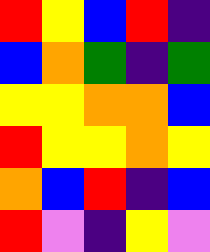[["red", "yellow", "blue", "red", "indigo"], ["blue", "orange", "green", "indigo", "green"], ["yellow", "yellow", "orange", "orange", "blue"], ["red", "yellow", "yellow", "orange", "yellow"], ["orange", "blue", "red", "indigo", "blue"], ["red", "violet", "indigo", "yellow", "violet"]]